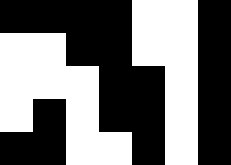[["black", "black", "black", "black", "white", "white", "black"], ["white", "white", "black", "black", "white", "white", "black"], ["white", "white", "white", "black", "black", "white", "black"], ["white", "black", "white", "black", "black", "white", "black"], ["black", "black", "white", "white", "black", "white", "black"]]